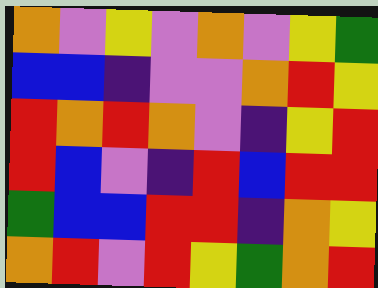[["orange", "violet", "yellow", "violet", "orange", "violet", "yellow", "green"], ["blue", "blue", "indigo", "violet", "violet", "orange", "red", "yellow"], ["red", "orange", "red", "orange", "violet", "indigo", "yellow", "red"], ["red", "blue", "violet", "indigo", "red", "blue", "red", "red"], ["green", "blue", "blue", "red", "red", "indigo", "orange", "yellow"], ["orange", "red", "violet", "red", "yellow", "green", "orange", "red"]]